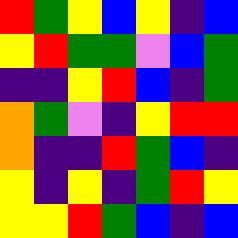[["red", "green", "yellow", "blue", "yellow", "indigo", "blue"], ["yellow", "red", "green", "green", "violet", "blue", "green"], ["indigo", "indigo", "yellow", "red", "blue", "indigo", "green"], ["orange", "green", "violet", "indigo", "yellow", "red", "red"], ["orange", "indigo", "indigo", "red", "green", "blue", "indigo"], ["yellow", "indigo", "yellow", "indigo", "green", "red", "yellow"], ["yellow", "yellow", "red", "green", "blue", "indigo", "blue"]]